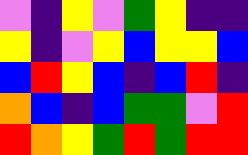[["violet", "indigo", "yellow", "violet", "green", "yellow", "indigo", "indigo"], ["yellow", "indigo", "violet", "yellow", "blue", "yellow", "yellow", "blue"], ["blue", "red", "yellow", "blue", "indigo", "blue", "red", "indigo"], ["orange", "blue", "indigo", "blue", "green", "green", "violet", "red"], ["red", "orange", "yellow", "green", "red", "green", "red", "red"]]